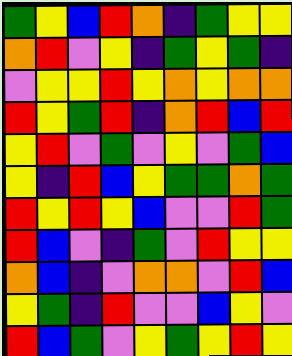[["green", "yellow", "blue", "red", "orange", "indigo", "green", "yellow", "yellow"], ["orange", "red", "violet", "yellow", "indigo", "green", "yellow", "green", "indigo"], ["violet", "yellow", "yellow", "red", "yellow", "orange", "yellow", "orange", "orange"], ["red", "yellow", "green", "red", "indigo", "orange", "red", "blue", "red"], ["yellow", "red", "violet", "green", "violet", "yellow", "violet", "green", "blue"], ["yellow", "indigo", "red", "blue", "yellow", "green", "green", "orange", "green"], ["red", "yellow", "red", "yellow", "blue", "violet", "violet", "red", "green"], ["red", "blue", "violet", "indigo", "green", "violet", "red", "yellow", "yellow"], ["orange", "blue", "indigo", "violet", "orange", "orange", "violet", "red", "blue"], ["yellow", "green", "indigo", "red", "violet", "violet", "blue", "yellow", "violet"], ["red", "blue", "green", "violet", "yellow", "green", "yellow", "red", "yellow"]]